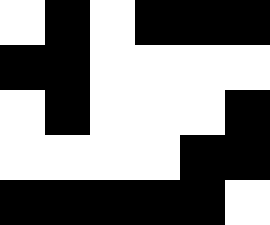[["white", "black", "white", "black", "black", "black"], ["black", "black", "white", "white", "white", "white"], ["white", "black", "white", "white", "white", "black"], ["white", "white", "white", "white", "black", "black"], ["black", "black", "black", "black", "black", "white"]]